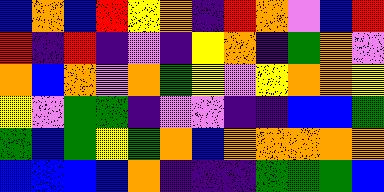[["blue", "orange", "blue", "red", "yellow", "orange", "indigo", "red", "orange", "violet", "blue", "red"], ["red", "indigo", "red", "indigo", "violet", "indigo", "yellow", "orange", "indigo", "green", "orange", "violet"], ["orange", "blue", "orange", "violet", "orange", "green", "yellow", "violet", "yellow", "orange", "orange", "yellow"], ["yellow", "violet", "green", "green", "indigo", "violet", "violet", "indigo", "indigo", "blue", "blue", "green"], ["green", "blue", "green", "yellow", "green", "orange", "blue", "orange", "orange", "orange", "orange", "orange"], ["blue", "blue", "blue", "blue", "orange", "indigo", "indigo", "indigo", "green", "green", "green", "blue"]]